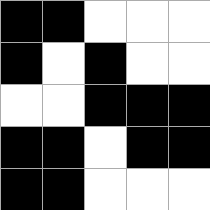[["black", "black", "white", "white", "white"], ["black", "white", "black", "white", "white"], ["white", "white", "black", "black", "black"], ["black", "black", "white", "black", "black"], ["black", "black", "white", "white", "white"]]